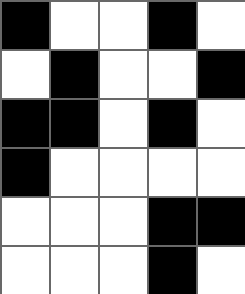[["black", "white", "white", "black", "white"], ["white", "black", "white", "white", "black"], ["black", "black", "white", "black", "white"], ["black", "white", "white", "white", "white"], ["white", "white", "white", "black", "black"], ["white", "white", "white", "black", "white"]]